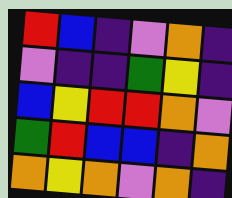[["red", "blue", "indigo", "violet", "orange", "indigo"], ["violet", "indigo", "indigo", "green", "yellow", "indigo"], ["blue", "yellow", "red", "red", "orange", "violet"], ["green", "red", "blue", "blue", "indigo", "orange"], ["orange", "yellow", "orange", "violet", "orange", "indigo"]]